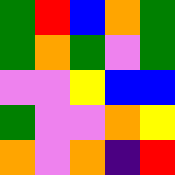[["green", "red", "blue", "orange", "green"], ["green", "orange", "green", "violet", "green"], ["violet", "violet", "yellow", "blue", "blue"], ["green", "violet", "violet", "orange", "yellow"], ["orange", "violet", "orange", "indigo", "red"]]